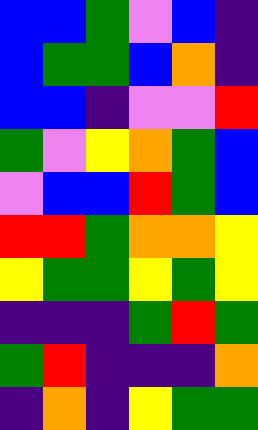[["blue", "blue", "green", "violet", "blue", "indigo"], ["blue", "green", "green", "blue", "orange", "indigo"], ["blue", "blue", "indigo", "violet", "violet", "red"], ["green", "violet", "yellow", "orange", "green", "blue"], ["violet", "blue", "blue", "red", "green", "blue"], ["red", "red", "green", "orange", "orange", "yellow"], ["yellow", "green", "green", "yellow", "green", "yellow"], ["indigo", "indigo", "indigo", "green", "red", "green"], ["green", "red", "indigo", "indigo", "indigo", "orange"], ["indigo", "orange", "indigo", "yellow", "green", "green"]]